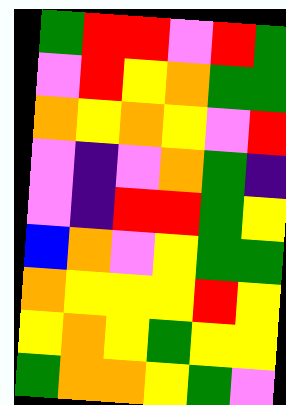[["green", "red", "red", "violet", "red", "green"], ["violet", "red", "yellow", "orange", "green", "green"], ["orange", "yellow", "orange", "yellow", "violet", "red"], ["violet", "indigo", "violet", "orange", "green", "indigo"], ["violet", "indigo", "red", "red", "green", "yellow"], ["blue", "orange", "violet", "yellow", "green", "green"], ["orange", "yellow", "yellow", "yellow", "red", "yellow"], ["yellow", "orange", "yellow", "green", "yellow", "yellow"], ["green", "orange", "orange", "yellow", "green", "violet"]]